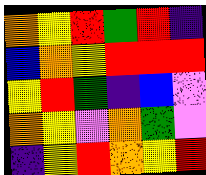[["orange", "yellow", "red", "green", "red", "indigo"], ["blue", "orange", "yellow", "red", "red", "red"], ["yellow", "red", "green", "indigo", "blue", "violet"], ["orange", "yellow", "violet", "orange", "green", "violet"], ["indigo", "yellow", "red", "orange", "yellow", "red"]]